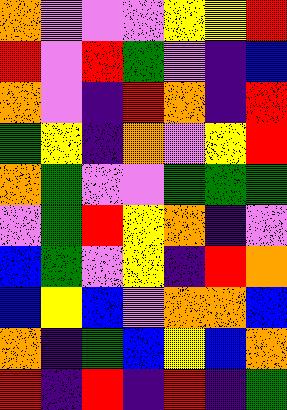[["orange", "violet", "violet", "violet", "yellow", "yellow", "red"], ["red", "violet", "red", "green", "violet", "indigo", "blue"], ["orange", "violet", "indigo", "red", "orange", "indigo", "red"], ["green", "yellow", "indigo", "orange", "violet", "yellow", "red"], ["orange", "green", "violet", "violet", "green", "green", "green"], ["violet", "green", "red", "yellow", "orange", "indigo", "violet"], ["blue", "green", "violet", "yellow", "indigo", "red", "orange"], ["blue", "yellow", "blue", "violet", "orange", "orange", "blue"], ["orange", "indigo", "green", "blue", "yellow", "blue", "orange"], ["red", "indigo", "red", "indigo", "red", "indigo", "green"]]